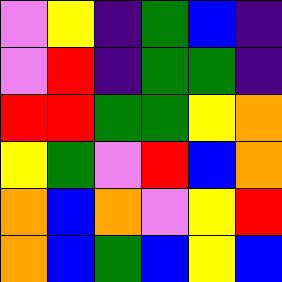[["violet", "yellow", "indigo", "green", "blue", "indigo"], ["violet", "red", "indigo", "green", "green", "indigo"], ["red", "red", "green", "green", "yellow", "orange"], ["yellow", "green", "violet", "red", "blue", "orange"], ["orange", "blue", "orange", "violet", "yellow", "red"], ["orange", "blue", "green", "blue", "yellow", "blue"]]